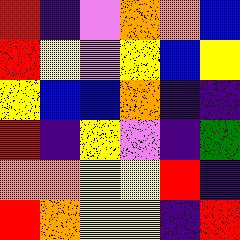[["red", "indigo", "violet", "orange", "orange", "blue"], ["red", "yellow", "violet", "yellow", "blue", "yellow"], ["yellow", "blue", "blue", "orange", "indigo", "indigo"], ["red", "indigo", "yellow", "violet", "indigo", "green"], ["orange", "orange", "yellow", "yellow", "red", "indigo"], ["red", "orange", "yellow", "yellow", "indigo", "red"]]